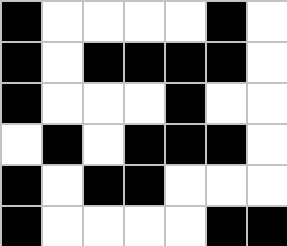[["black", "white", "white", "white", "white", "black", "white"], ["black", "white", "black", "black", "black", "black", "white"], ["black", "white", "white", "white", "black", "white", "white"], ["white", "black", "white", "black", "black", "black", "white"], ["black", "white", "black", "black", "white", "white", "white"], ["black", "white", "white", "white", "white", "black", "black"]]